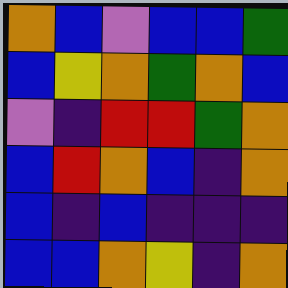[["orange", "blue", "violet", "blue", "blue", "green"], ["blue", "yellow", "orange", "green", "orange", "blue"], ["violet", "indigo", "red", "red", "green", "orange"], ["blue", "red", "orange", "blue", "indigo", "orange"], ["blue", "indigo", "blue", "indigo", "indigo", "indigo"], ["blue", "blue", "orange", "yellow", "indigo", "orange"]]